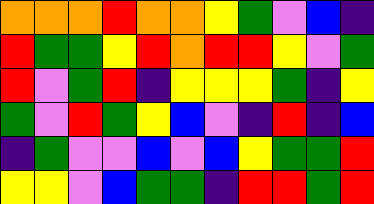[["orange", "orange", "orange", "red", "orange", "orange", "yellow", "green", "violet", "blue", "indigo"], ["red", "green", "green", "yellow", "red", "orange", "red", "red", "yellow", "violet", "green"], ["red", "violet", "green", "red", "indigo", "yellow", "yellow", "yellow", "green", "indigo", "yellow"], ["green", "violet", "red", "green", "yellow", "blue", "violet", "indigo", "red", "indigo", "blue"], ["indigo", "green", "violet", "violet", "blue", "violet", "blue", "yellow", "green", "green", "red"], ["yellow", "yellow", "violet", "blue", "green", "green", "indigo", "red", "red", "green", "red"]]